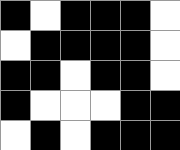[["black", "white", "black", "black", "black", "white"], ["white", "black", "black", "black", "black", "white"], ["black", "black", "white", "black", "black", "white"], ["black", "white", "white", "white", "black", "black"], ["white", "black", "white", "black", "black", "black"]]